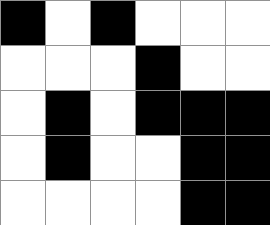[["black", "white", "black", "white", "white", "white"], ["white", "white", "white", "black", "white", "white"], ["white", "black", "white", "black", "black", "black"], ["white", "black", "white", "white", "black", "black"], ["white", "white", "white", "white", "black", "black"]]